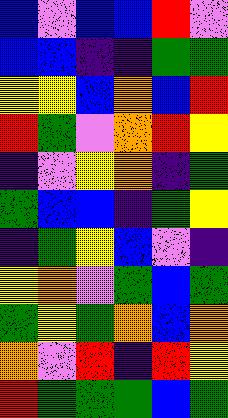[["blue", "violet", "blue", "blue", "red", "violet"], ["blue", "blue", "indigo", "indigo", "green", "green"], ["yellow", "yellow", "blue", "orange", "blue", "red"], ["red", "green", "violet", "orange", "red", "yellow"], ["indigo", "violet", "yellow", "orange", "indigo", "green"], ["green", "blue", "blue", "indigo", "green", "yellow"], ["indigo", "green", "yellow", "blue", "violet", "indigo"], ["yellow", "orange", "violet", "green", "blue", "green"], ["green", "yellow", "green", "orange", "blue", "orange"], ["orange", "violet", "red", "indigo", "red", "yellow"], ["red", "green", "green", "green", "blue", "green"]]